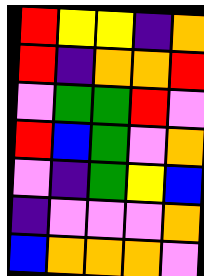[["red", "yellow", "yellow", "indigo", "orange"], ["red", "indigo", "orange", "orange", "red"], ["violet", "green", "green", "red", "violet"], ["red", "blue", "green", "violet", "orange"], ["violet", "indigo", "green", "yellow", "blue"], ["indigo", "violet", "violet", "violet", "orange"], ["blue", "orange", "orange", "orange", "violet"]]